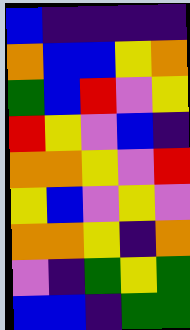[["blue", "indigo", "indigo", "indigo", "indigo"], ["orange", "blue", "blue", "yellow", "orange"], ["green", "blue", "red", "violet", "yellow"], ["red", "yellow", "violet", "blue", "indigo"], ["orange", "orange", "yellow", "violet", "red"], ["yellow", "blue", "violet", "yellow", "violet"], ["orange", "orange", "yellow", "indigo", "orange"], ["violet", "indigo", "green", "yellow", "green"], ["blue", "blue", "indigo", "green", "green"]]